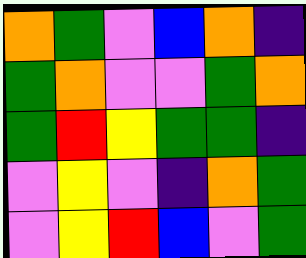[["orange", "green", "violet", "blue", "orange", "indigo"], ["green", "orange", "violet", "violet", "green", "orange"], ["green", "red", "yellow", "green", "green", "indigo"], ["violet", "yellow", "violet", "indigo", "orange", "green"], ["violet", "yellow", "red", "blue", "violet", "green"]]